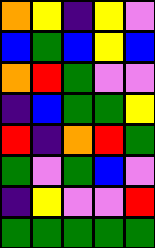[["orange", "yellow", "indigo", "yellow", "violet"], ["blue", "green", "blue", "yellow", "blue"], ["orange", "red", "green", "violet", "violet"], ["indigo", "blue", "green", "green", "yellow"], ["red", "indigo", "orange", "red", "green"], ["green", "violet", "green", "blue", "violet"], ["indigo", "yellow", "violet", "violet", "red"], ["green", "green", "green", "green", "green"]]